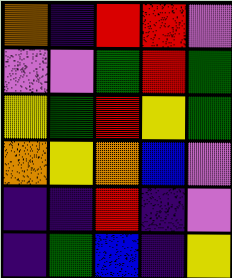[["orange", "indigo", "red", "red", "violet"], ["violet", "violet", "green", "red", "green"], ["yellow", "green", "red", "yellow", "green"], ["orange", "yellow", "orange", "blue", "violet"], ["indigo", "indigo", "red", "indigo", "violet"], ["indigo", "green", "blue", "indigo", "yellow"]]